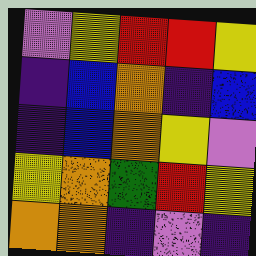[["violet", "yellow", "red", "red", "yellow"], ["indigo", "blue", "orange", "indigo", "blue"], ["indigo", "blue", "orange", "yellow", "violet"], ["yellow", "orange", "green", "red", "yellow"], ["orange", "orange", "indigo", "violet", "indigo"]]